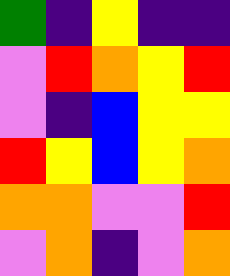[["green", "indigo", "yellow", "indigo", "indigo"], ["violet", "red", "orange", "yellow", "red"], ["violet", "indigo", "blue", "yellow", "yellow"], ["red", "yellow", "blue", "yellow", "orange"], ["orange", "orange", "violet", "violet", "red"], ["violet", "orange", "indigo", "violet", "orange"]]